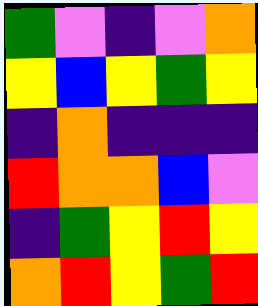[["green", "violet", "indigo", "violet", "orange"], ["yellow", "blue", "yellow", "green", "yellow"], ["indigo", "orange", "indigo", "indigo", "indigo"], ["red", "orange", "orange", "blue", "violet"], ["indigo", "green", "yellow", "red", "yellow"], ["orange", "red", "yellow", "green", "red"]]